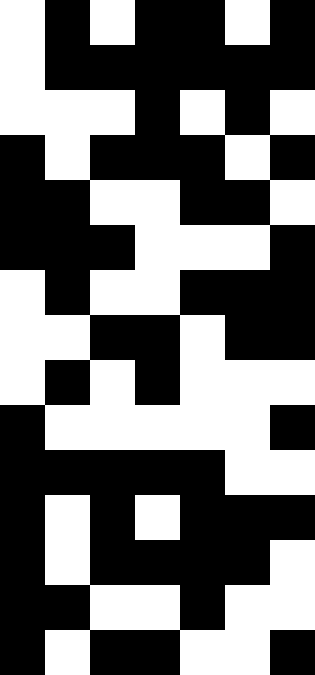[["white", "black", "white", "black", "black", "white", "black"], ["white", "black", "black", "black", "black", "black", "black"], ["white", "white", "white", "black", "white", "black", "white"], ["black", "white", "black", "black", "black", "white", "black"], ["black", "black", "white", "white", "black", "black", "white"], ["black", "black", "black", "white", "white", "white", "black"], ["white", "black", "white", "white", "black", "black", "black"], ["white", "white", "black", "black", "white", "black", "black"], ["white", "black", "white", "black", "white", "white", "white"], ["black", "white", "white", "white", "white", "white", "black"], ["black", "black", "black", "black", "black", "white", "white"], ["black", "white", "black", "white", "black", "black", "black"], ["black", "white", "black", "black", "black", "black", "white"], ["black", "black", "white", "white", "black", "white", "white"], ["black", "white", "black", "black", "white", "white", "black"]]